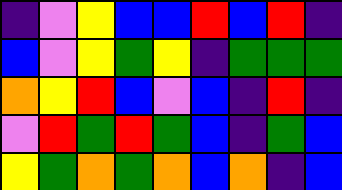[["indigo", "violet", "yellow", "blue", "blue", "red", "blue", "red", "indigo"], ["blue", "violet", "yellow", "green", "yellow", "indigo", "green", "green", "green"], ["orange", "yellow", "red", "blue", "violet", "blue", "indigo", "red", "indigo"], ["violet", "red", "green", "red", "green", "blue", "indigo", "green", "blue"], ["yellow", "green", "orange", "green", "orange", "blue", "orange", "indigo", "blue"]]